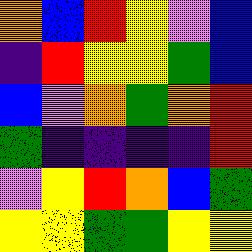[["orange", "blue", "red", "yellow", "violet", "blue"], ["indigo", "red", "yellow", "yellow", "green", "blue"], ["blue", "violet", "orange", "green", "orange", "red"], ["green", "indigo", "indigo", "indigo", "indigo", "red"], ["violet", "yellow", "red", "orange", "blue", "green"], ["yellow", "yellow", "green", "green", "yellow", "yellow"]]